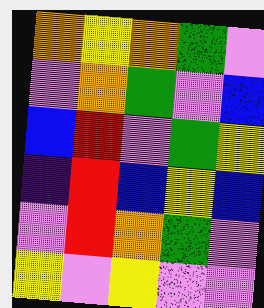[["orange", "yellow", "orange", "green", "violet"], ["violet", "orange", "green", "violet", "blue"], ["blue", "red", "violet", "green", "yellow"], ["indigo", "red", "blue", "yellow", "blue"], ["violet", "red", "orange", "green", "violet"], ["yellow", "violet", "yellow", "violet", "violet"]]